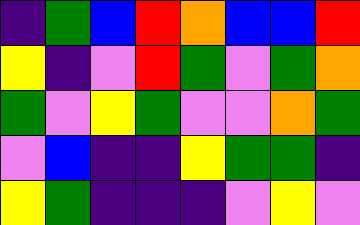[["indigo", "green", "blue", "red", "orange", "blue", "blue", "red"], ["yellow", "indigo", "violet", "red", "green", "violet", "green", "orange"], ["green", "violet", "yellow", "green", "violet", "violet", "orange", "green"], ["violet", "blue", "indigo", "indigo", "yellow", "green", "green", "indigo"], ["yellow", "green", "indigo", "indigo", "indigo", "violet", "yellow", "violet"]]